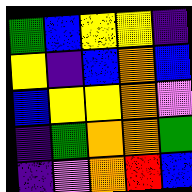[["green", "blue", "yellow", "yellow", "indigo"], ["yellow", "indigo", "blue", "orange", "blue"], ["blue", "yellow", "yellow", "orange", "violet"], ["indigo", "green", "orange", "orange", "green"], ["indigo", "violet", "orange", "red", "blue"]]